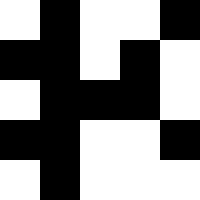[["white", "black", "white", "white", "black"], ["black", "black", "white", "black", "white"], ["white", "black", "black", "black", "white"], ["black", "black", "white", "white", "black"], ["white", "black", "white", "white", "white"]]